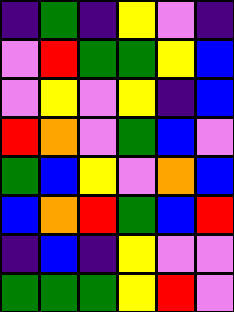[["indigo", "green", "indigo", "yellow", "violet", "indigo"], ["violet", "red", "green", "green", "yellow", "blue"], ["violet", "yellow", "violet", "yellow", "indigo", "blue"], ["red", "orange", "violet", "green", "blue", "violet"], ["green", "blue", "yellow", "violet", "orange", "blue"], ["blue", "orange", "red", "green", "blue", "red"], ["indigo", "blue", "indigo", "yellow", "violet", "violet"], ["green", "green", "green", "yellow", "red", "violet"]]